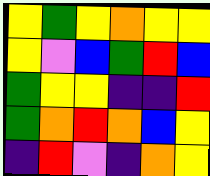[["yellow", "green", "yellow", "orange", "yellow", "yellow"], ["yellow", "violet", "blue", "green", "red", "blue"], ["green", "yellow", "yellow", "indigo", "indigo", "red"], ["green", "orange", "red", "orange", "blue", "yellow"], ["indigo", "red", "violet", "indigo", "orange", "yellow"]]